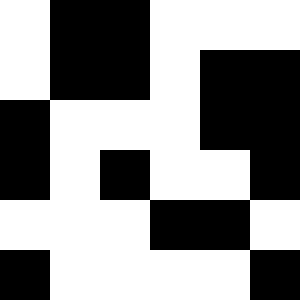[["white", "black", "black", "white", "white", "white"], ["white", "black", "black", "white", "black", "black"], ["black", "white", "white", "white", "black", "black"], ["black", "white", "black", "white", "white", "black"], ["white", "white", "white", "black", "black", "white"], ["black", "white", "white", "white", "white", "black"]]